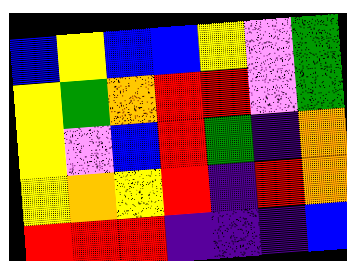[["blue", "yellow", "blue", "blue", "yellow", "violet", "green"], ["yellow", "green", "orange", "red", "red", "violet", "green"], ["yellow", "violet", "blue", "red", "green", "indigo", "orange"], ["yellow", "orange", "yellow", "red", "indigo", "red", "orange"], ["red", "red", "red", "indigo", "indigo", "indigo", "blue"]]